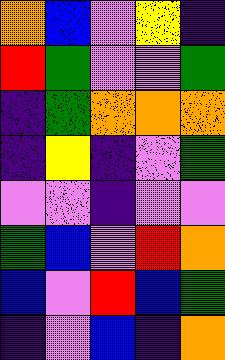[["orange", "blue", "violet", "yellow", "indigo"], ["red", "green", "violet", "violet", "green"], ["indigo", "green", "orange", "orange", "orange"], ["indigo", "yellow", "indigo", "violet", "green"], ["violet", "violet", "indigo", "violet", "violet"], ["green", "blue", "violet", "red", "orange"], ["blue", "violet", "red", "blue", "green"], ["indigo", "violet", "blue", "indigo", "orange"]]